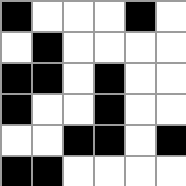[["black", "white", "white", "white", "black", "white"], ["white", "black", "white", "white", "white", "white"], ["black", "black", "white", "black", "white", "white"], ["black", "white", "white", "black", "white", "white"], ["white", "white", "black", "black", "white", "black"], ["black", "black", "white", "white", "white", "white"]]